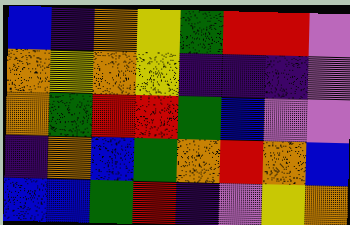[["blue", "indigo", "orange", "yellow", "green", "red", "red", "violet"], ["orange", "yellow", "orange", "yellow", "indigo", "indigo", "indigo", "violet"], ["orange", "green", "red", "red", "green", "blue", "violet", "violet"], ["indigo", "orange", "blue", "green", "orange", "red", "orange", "blue"], ["blue", "blue", "green", "red", "indigo", "violet", "yellow", "orange"]]